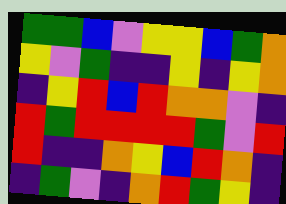[["green", "green", "blue", "violet", "yellow", "yellow", "blue", "green", "orange"], ["yellow", "violet", "green", "indigo", "indigo", "yellow", "indigo", "yellow", "orange"], ["indigo", "yellow", "red", "blue", "red", "orange", "orange", "violet", "indigo"], ["red", "green", "red", "red", "red", "red", "green", "violet", "red"], ["red", "indigo", "indigo", "orange", "yellow", "blue", "red", "orange", "indigo"], ["indigo", "green", "violet", "indigo", "orange", "red", "green", "yellow", "indigo"]]